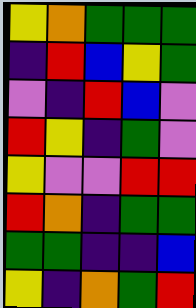[["yellow", "orange", "green", "green", "green"], ["indigo", "red", "blue", "yellow", "green"], ["violet", "indigo", "red", "blue", "violet"], ["red", "yellow", "indigo", "green", "violet"], ["yellow", "violet", "violet", "red", "red"], ["red", "orange", "indigo", "green", "green"], ["green", "green", "indigo", "indigo", "blue"], ["yellow", "indigo", "orange", "green", "red"]]